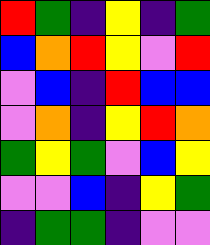[["red", "green", "indigo", "yellow", "indigo", "green"], ["blue", "orange", "red", "yellow", "violet", "red"], ["violet", "blue", "indigo", "red", "blue", "blue"], ["violet", "orange", "indigo", "yellow", "red", "orange"], ["green", "yellow", "green", "violet", "blue", "yellow"], ["violet", "violet", "blue", "indigo", "yellow", "green"], ["indigo", "green", "green", "indigo", "violet", "violet"]]